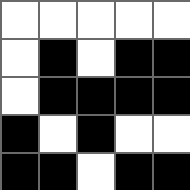[["white", "white", "white", "white", "white"], ["white", "black", "white", "black", "black"], ["white", "black", "black", "black", "black"], ["black", "white", "black", "white", "white"], ["black", "black", "white", "black", "black"]]